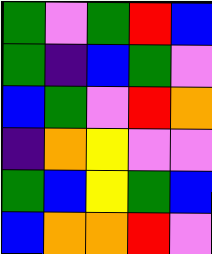[["green", "violet", "green", "red", "blue"], ["green", "indigo", "blue", "green", "violet"], ["blue", "green", "violet", "red", "orange"], ["indigo", "orange", "yellow", "violet", "violet"], ["green", "blue", "yellow", "green", "blue"], ["blue", "orange", "orange", "red", "violet"]]